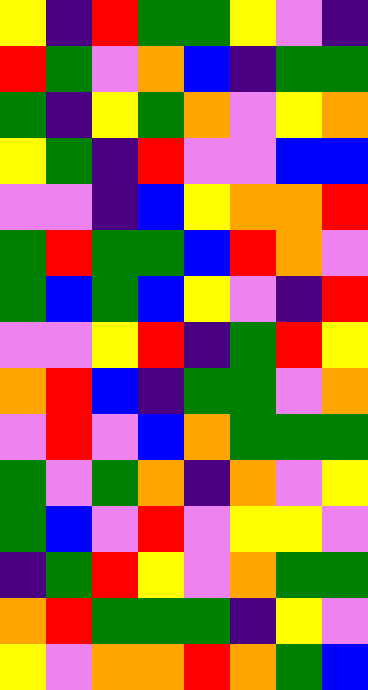[["yellow", "indigo", "red", "green", "green", "yellow", "violet", "indigo"], ["red", "green", "violet", "orange", "blue", "indigo", "green", "green"], ["green", "indigo", "yellow", "green", "orange", "violet", "yellow", "orange"], ["yellow", "green", "indigo", "red", "violet", "violet", "blue", "blue"], ["violet", "violet", "indigo", "blue", "yellow", "orange", "orange", "red"], ["green", "red", "green", "green", "blue", "red", "orange", "violet"], ["green", "blue", "green", "blue", "yellow", "violet", "indigo", "red"], ["violet", "violet", "yellow", "red", "indigo", "green", "red", "yellow"], ["orange", "red", "blue", "indigo", "green", "green", "violet", "orange"], ["violet", "red", "violet", "blue", "orange", "green", "green", "green"], ["green", "violet", "green", "orange", "indigo", "orange", "violet", "yellow"], ["green", "blue", "violet", "red", "violet", "yellow", "yellow", "violet"], ["indigo", "green", "red", "yellow", "violet", "orange", "green", "green"], ["orange", "red", "green", "green", "green", "indigo", "yellow", "violet"], ["yellow", "violet", "orange", "orange", "red", "orange", "green", "blue"]]